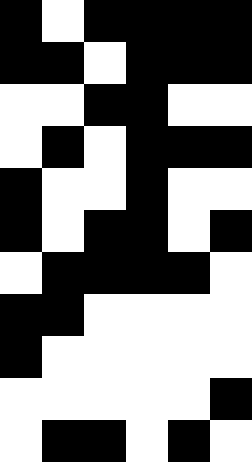[["black", "white", "black", "black", "black", "black"], ["black", "black", "white", "black", "black", "black"], ["white", "white", "black", "black", "white", "white"], ["white", "black", "white", "black", "black", "black"], ["black", "white", "white", "black", "white", "white"], ["black", "white", "black", "black", "white", "black"], ["white", "black", "black", "black", "black", "white"], ["black", "black", "white", "white", "white", "white"], ["black", "white", "white", "white", "white", "white"], ["white", "white", "white", "white", "white", "black"], ["white", "black", "black", "white", "black", "white"]]